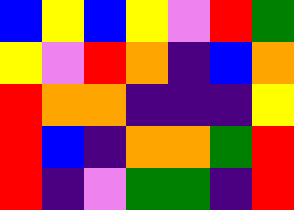[["blue", "yellow", "blue", "yellow", "violet", "red", "green"], ["yellow", "violet", "red", "orange", "indigo", "blue", "orange"], ["red", "orange", "orange", "indigo", "indigo", "indigo", "yellow"], ["red", "blue", "indigo", "orange", "orange", "green", "red"], ["red", "indigo", "violet", "green", "green", "indigo", "red"]]